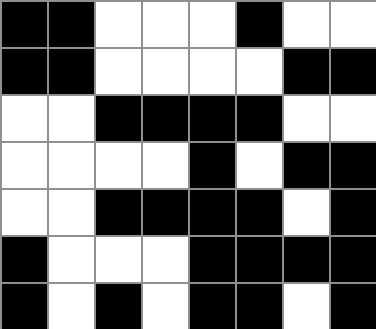[["black", "black", "white", "white", "white", "black", "white", "white"], ["black", "black", "white", "white", "white", "white", "black", "black"], ["white", "white", "black", "black", "black", "black", "white", "white"], ["white", "white", "white", "white", "black", "white", "black", "black"], ["white", "white", "black", "black", "black", "black", "white", "black"], ["black", "white", "white", "white", "black", "black", "black", "black"], ["black", "white", "black", "white", "black", "black", "white", "black"]]